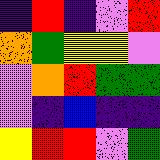[["indigo", "red", "indigo", "violet", "red"], ["orange", "green", "yellow", "yellow", "violet"], ["violet", "orange", "red", "green", "green"], ["violet", "indigo", "blue", "indigo", "indigo"], ["yellow", "red", "red", "violet", "green"]]